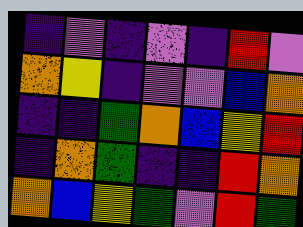[["indigo", "violet", "indigo", "violet", "indigo", "red", "violet"], ["orange", "yellow", "indigo", "violet", "violet", "blue", "orange"], ["indigo", "indigo", "green", "orange", "blue", "yellow", "red"], ["indigo", "orange", "green", "indigo", "indigo", "red", "orange"], ["orange", "blue", "yellow", "green", "violet", "red", "green"]]